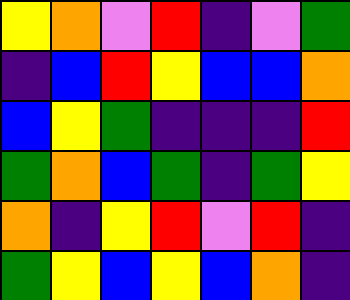[["yellow", "orange", "violet", "red", "indigo", "violet", "green"], ["indigo", "blue", "red", "yellow", "blue", "blue", "orange"], ["blue", "yellow", "green", "indigo", "indigo", "indigo", "red"], ["green", "orange", "blue", "green", "indigo", "green", "yellow"], ["orange", "indigo", "yellow", "red", "violet", "red", "indigo"], ["green", "yellow", "blue", "yellow", "blue", "orange", "indigo"]]